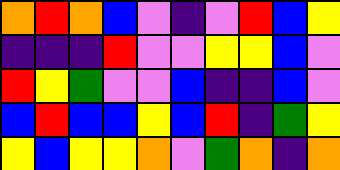[["orange", "red", "orange", "blue", "violet", "indigo", "violet", "red", "blue", "yellow"], ["indigo", "indigo", "indigo", "red", "violet", "violet", "yellow", "yellow", "blue", "violet"], ["red", "yellow", "green", "violet", "violet", "blue", "indigo", "indigo", "blue", "violet"], ["blue", "red", "blue", "blue", "yellow", "blue", "red", "indigo", "green", "yellow"], ["yellow", "blue", "yellow", "yellow", "orange", "violet", "green", "orange", "indigo", "orange"]]